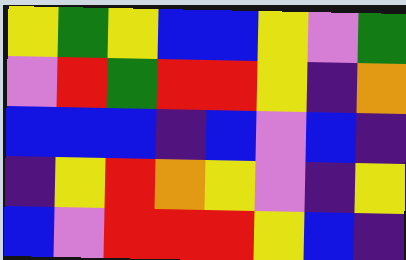[["yellow", "green", "yellow", "blue", "blue", "yellow", "violet", "green"], ["violet", "red", "green", "red", "red", "yellow", "indigo", "orange"], ["blue", "blue", "blue", "indigo", "blue", "violet", "blue", "indigo"], ["indigo", "yellow", "red", "orange", "yellow", "violet", "indigo", "yellow"], ["blue", "violet", "red", "red", "red", "yellow", "blue", "indigo"]]